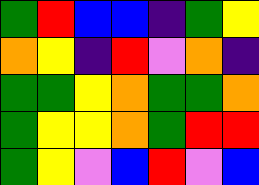[["green", "red", "blue", "blue", "indigo", "green", "yellow"], ["orange", "yellow", "indigo", "red", "violet", "orange", "indigo"], ["green", "green", "yellow", "orange", "green", "green", "orange"], ["green", "yellow", "yellow", "orange", "green", "red", "red"], ["green", "yellow", "violet", "blue", "red", "violet", "blue"]]